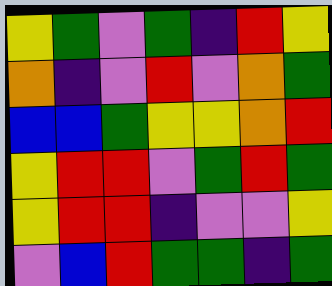[["yellow", "green", "violet", "green", "indigo", "red", "yellow"], ["orange", "indigo", "violet", "red", "violet", "orange", "green"], ["blue", "blue", "green", "yellow", "yellow", "orange", "red"], ["yellow", "red", "red", "violet", "green", "red", "green"], ["yellow", "red", "red", "indigo", "violet", "violet", "yellow"], ["violet", "blue", "red", "green", "green", "indigo", "green"]]